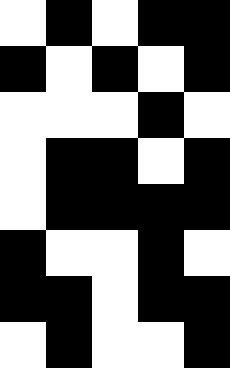[["white", "black", "white", "black", "black"], ["black", "white", "black", "white", "black"], ["white", "white", "white", "black", "white"], ["white", "black", "black", "white", "black"], ["white", "black", "black", "black", "black"], ["black", "white", "white", "black", "white"], ["black", "black", "white", "black", "black"], ["white", "black", "white", "white", "black"]]